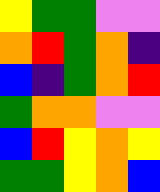[["yellow", "green", "green", "violet", "violet"], ["orange", "red", "green", "orange", "indigo"], ["blue", "indigo", "green", "orange", "red"], ["green", "orange", "orange", "violet", "violet"], ["blue", "red", "yellow", "orange", "yellow"], ["green", "green", "yellow", "orange", "blue"]]